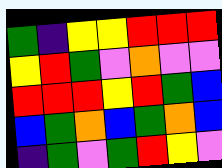[["green", "indigo", "yellow", "yellow", "red", "red", "red"], ["yellow", "red", "green", "violet", "orange", "violet", "violet"], ["red", "red", "red", "yellow", "red", "green", "blue"], ["blue", "green", "orange", "blue", "green", "orange", "blue"], ["indigo", "green", "violet", "green", "red", "yellow", "violet"]]